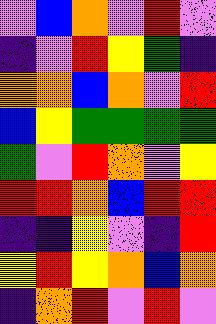[["violet", "blue", "orange", "violet", "red", "violet"], ["indigo", "violet", "red", "yellow", "green", "indigo"], ["orange", "orange", "blue", "orange", "violet", "red"], ["blue", "yellow", "green", "green", "green", "green"], ["green", "violet", "red", "orange", "violet", "yellow"], ["red", "red", "orange", "blue", "red", "red"], ["indigo", "indigo", "yellow", "violet", "indigo", "red"], ["yellow", "red", "yellow", "orange", "blue", "orange"], ["indigo", "orange", "red", "violet", "red", "violet"]]